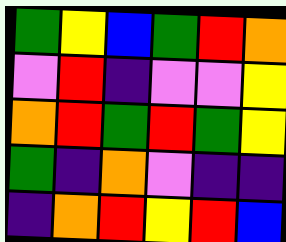[["green", "yellow", "blue", "green", "red", "orange"], ["violet", "red", "indigo", "violet", "violet", "yellow"], ["orange", "red", "green", "red", "green", "yellow"], ["green", "indigo", "orange", "violet", "indigo", "indigo"], ["indigo", "orange", "red", "yellow", "red", "blue"]]